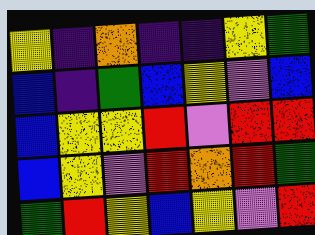[["yellow", "indigo", "orange", "indigo", "indigo", "yellow", "green"], ["blue", "indigo", "green", "blue", "yellow", "violet", "blue"], ["blue", "yellow", "yellow", "red", "violet", "red", "red"], ["blue", "yellow", "violet", "red", "orange", "red", "green"], ["green", "red", "yellow", "blue", "yellow", "violet", "red"]]